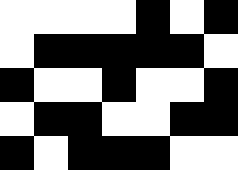[["white", "white", "white", "white", "black", "white", "black"], ["white", "black", "black", "black", "black", "black", "white"], ["black", "white", "white", "black", "white", "white", "black"], ["white", "black", "black", "white", "white", "black", "black"], ["black", "white", "black", "black", "black", "white", "white"]]